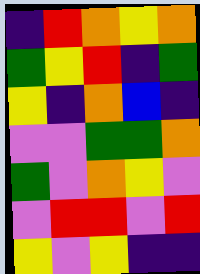[["indigo", "red", "orange", "yellow", "orange"], ["green", "yellow", "red", "indigo", "green"], ["yellow", "indigo", "orange", "blue", "indigo"], ["violet", "violet", "green", "green", "orange"], ["green", "violet", "orange", "yellow", "violet"], ["violet", "red", "red", "violet", "red"], ["yellow", "violet", "yellow", "indigo", "indigo"]]